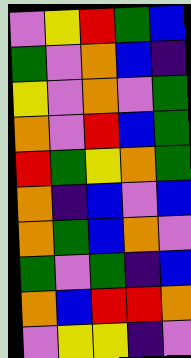[["violet", "yellow", "red", "green", "blue"], ["green", "violet", "orange", "blue", "indigo"], ["yellow", "violet", "orange", "violet", "green"], ["orange", "violet", "red", "blue", "green"], ["red", "green", "yellow", "orange", "green"], ["orange", "indigo", "blue", "violet", "blue"], ["orange", "green", "blue", "orange", "violet"], ["green", "violet", "green", "indigo", "blue"], ["orange", "blue", "red", "red", "orange"], ["violet", "yellow", "yellow", "indigo", "violet"]]